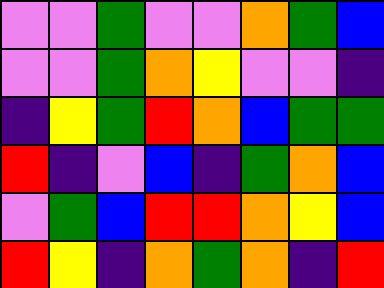[["violet", "violet", "green", "violet", "violet", "orange", "green", "blue"], ["violet", "violet", "green", "orange", "yellow", "violet", "violet", "indigo"], ["indigo", "yellow", "green", "red", "orange", "blue", "green", "green"], ["red", "indigo", "violet", "blue", "indigo", "green", "orange", "blue"], ["violet", "green", "blue", "red", "red", "orange", "yellow", "blue"], ["red", "yellow", "indigo", "orange", "green", "orange", "indigo", "red"]]